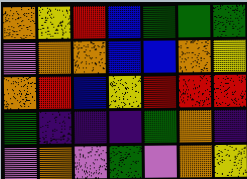[["orange", "yellow", "red", "blue", "green", "green", "green"], ["violet", "orange", "orange", "blue", "blue", "orange", "yellow"], ["orange", "red", "blue", "yellow", "red", "red", "red"], ["green", "indigo", "indigo", "indigo", "green", "orange", "indigo"], ["violet", "orange", "violet", "green", "violet", "orange", "yellow"]]